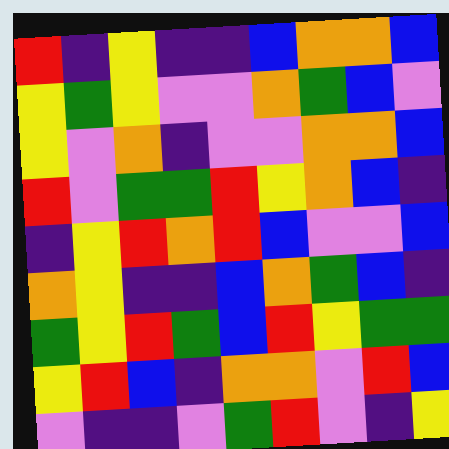[["red", "indigo", "yellow", "indigo", "indigo", "blue", "orange", "orange", "blue"], ["yellow", "green", "yellow", "violet", "violet", "orange", "green", "blue", "violet"], ["yellow", "violet", "orange", "indigo", "violet", "violet", "orange", "orange", "blue"], ["red", "violet", "green", "green", "red", "yellow", "orange", "blue", "indigo"], ["indigo", "yellow", "red", "orange", "red", "blue", "violet", "violet", "blue"], ["orange", "yellow", "indigo", "indigo", "blue", "orange", "green", "blue", "indigo"], ["green", "yellow", "red", "green", "blue", "red", "yellow", "green", "green"], ["yellow", "red", "blue", "indigo", "orange", "orange", "violet", "red", "blue"], ["violet", "indigo", "indigo", "violet", "green", "red", "violet", "indigo", "yellow"]]